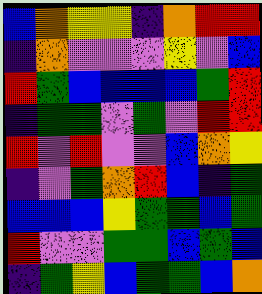[["blue", "orange", "yellow", "yellow", "indigo", "orange", "red", "red"], ["indigo", "orange", "violet", "violet", "violet", "yellow", "violet", "blue"], ["red", "green", "blue", "blue", "blue", "blue", "green", "red"], ["indigo", "green", "green", "violet", "green", "violet", "red", "red"], ["red", "violet", "red", "violet", "violet", "blue", "orange", "yellow"], ["indigo", "violet", "green", "orange", "red", "blue", "indigo", "green"], ["blue", "blue", "blue", "yellow", "green", "green", "blue", "green"], ["red", "violet", "violet", "green", "green", "blue", "green", "blue"], ["indigo", "green", "yellow", "blue", "green", "green", "blue", "orange"]]